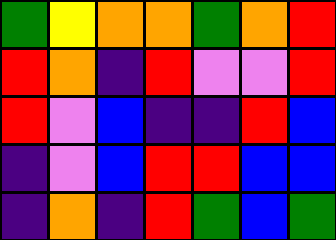[["green", "yellow", "orange", "orange", "green", "orange", "red"], ["red", "orange", "indigo", "red", "violet", "violet", "red"], ["red", "violet", "blue", "indigo", "indigo", "red", "blue"], ["indigo", "violet", "blue", "red", "red", "blue", "blue"], ["indigo", "orange", "indigo", "red", "green", "blue", "green"]]